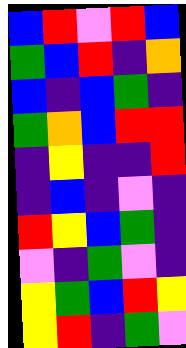[["blue", "red", "violet", "red", "blue"], ["green", "blue", "red", "indigo", "orange"], ["blue", "indigo", "blue", "green", "indigo"], ["green", "orange", "blue", "red", "red"], ["indigo", "yellow", "indigo", "indigo", "red"], ["indigo", "blue", "indigo", "violet", "indigo"], ["red", "yellow", "blue", "green", "indigo"], ["violet", "indigo", "green", "violet", "indigo"], ["yellow", "green", "blue", "red", "yellow"], ["yellow", "red", "indigo", "green", "violet"]]